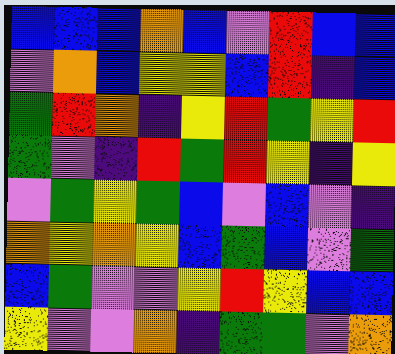[["blue", "blue", "blue", "orange", "blue", "violet", "red", "blue", "blue"], ["violet", "orange", "blue", "yellow", "yellow", "blue", "red", "indigo", "blue"], ["green", "red", "orange", "indigo", "yellow", "red", "green", "yellow", "red"], ["green", "violet", "indigo", "red", "green", "red", "yellow", "indigo", "yellow"], ["violet", "green", "yellow", "green", "blue", "violet", "blue", "violet", "indigo"], ["orange", "yellow", "orange", "yellow", "blue", "green", "blue", "violet", "green"], ["blue", "green", "violet", "violet", "yellow", "red", "yellow", "blue", "blue"], ["yellow", "violet", "violet", "orange", "indigo", "green", "green", "violet", "orange"]]